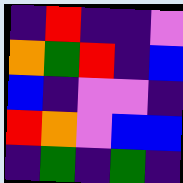[["indigo", "red", "indigo", "indigo", "violet"], ["orange", "green", "red", "indigo", "blue"], ["blue", "indigo", "violet", "violet", "indigo"], ["red", "orange", "violet", "blue", "blue"], ["indigo", "green", "indigo", "green", "indigo"]]